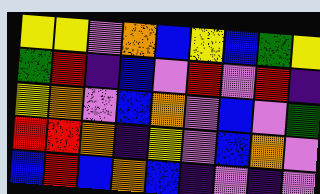[["yellow", "yellow", "violet", "orange", "blue", "yellow", "blue", "green", "yellow"], ["green", "red", "indigo", "blue", "violet", "red", "violet", "red", "indigo"], ["yellow", "orange", "violet", "blue", "orange", "violet", "blue", "violet", "green"], ["red", "red", "orange", "indigo", "yellow", "violet", "blue", "orange", "violet"], ["blue", "red", "blue", "orange", "blue", "indigo", "violet", "indigo", "violet"]]